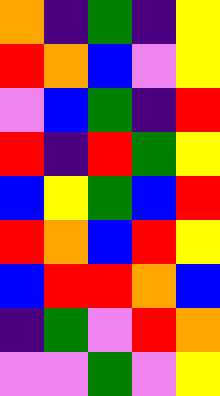[["orange", "indigo", "green", "indigo", "yellow"], ["red", "orange", "blue", "violet", "yellow"], ["violet", "blue", "green", "indigo", "red"], ["red", "indigo", "red", "green", "yellow"], ["blue", "yellow", "green", "blue", "red"], ["red", "orange", "blue", "red", "yellow"], ["blue", "red", "red", "orange", "blue"], ["indigo", "green", "violet", "red", "orange"], ["violet", "violet", "green", "violet", "yellow"]]